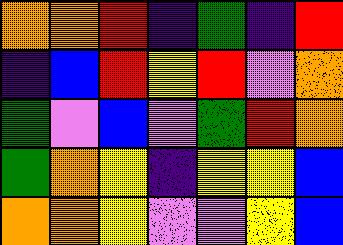[["orange", "orange", "red", "indigo", "green", "indigo", "red"], ["indigo", "blue", "red", "yellow", "red", "violet", "orange"], ["green", "violet", "blue", "violet", "green", "red", "orange"], ["green", "orange", "yellow", "indigo", "yellow", "yellow", "blue"], ["orange", "orange", "yellow", "violet", "violet", "yellow", "blue"]]